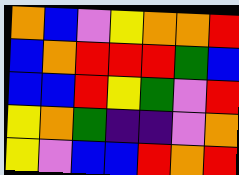[["orange", "blue", "violet", "yellow", "orange", "orange", "red"], ["blue", "orange", "red", "red", "red", "green", "blue"], ["blue", "blue", "red", "yellow", "green", "violet", "red"], ["yellow", "orange", "green", "indigo", "indigo", "violet", "orange"], ["yellow", "violet", "blue", "blue", "red", "orange", "red"]]